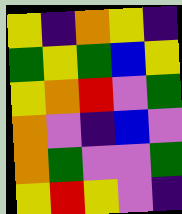[["yellow", "indigo", "orange", "yellow", "indigo"], ["green", "yellow", "green", "blue", "yellow"], ["yellow", "orange", "red", "violet", "green"], ["orange", "violet", "indigo", "blue", "violet"], ["orange", "green", "violet", "violet", "green"], ["yellow", "red", "yellow", "violet", "indigo"]]